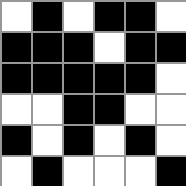[["white", "black", "white", "black", "black", "white"], ["black", "black", "black", "white", "black", "black"], ["black", "black", "black", "black", "black", "white"], ["white", "white", "black", "black", "white", "white"], ["black", "white", "black", "white", "black", "white"], ["white", "black", "white", "white", "white", "black"]]